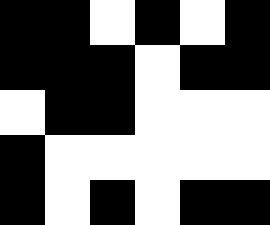[["black", "black", "white", "black", "white", "black"], ["black", "black", "black", "white", "black", "black"], ["white", "black", "black", "white", "white", "white"], ["black", "white", "white", "white", "white", "white"], ["black", "white", "black", "white", "black", "black"]]